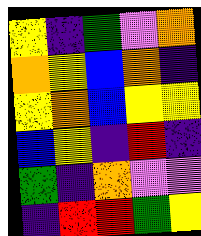[["yellow", "indigo", "green", "violet", "orange"], ["orange", "yellow", "blue", "orange", "indigo"], ["yellow", "orange", "blue", "yellow", "yellow"], ["blue", "yellow", "indigo", "red", "indigo"], ["green", "indigo", "orange", "violet", "violet"], ["indigo", "red", "red", "green", "yellow"]]